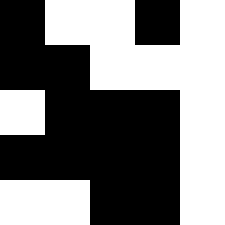[["black", "white", "white", "black", "white"], ["black", "black", "white", "white", "white"], ["white", "black", "black", "black", "white"], ["black", "black", "black", "black", "white"], ["white", "white", "black", "black", "white"]]